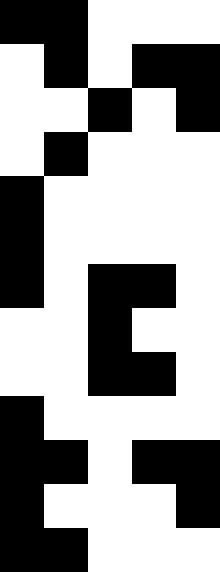[["black", "black", "white", "white", "white"], ["white", "black", "white", "black", "black"], ["white", "white", "black", "white", "black"], ["white", "black", "white", "white", "white"], ["black", "white", "white", "white", "white"], ["black", "white", "white", "white", "white"], ["black", "white", "black", "black", "white"], ["white", "white", "black", "white", "white"], ["white", "white", "black", "black", "white"], ["black", "white", "white", "white", "white"], ["black", "black", "white", "black", "black"], ["black", "white", "white", "white", "black"], ["black", "black", "white", "white", "white"]]